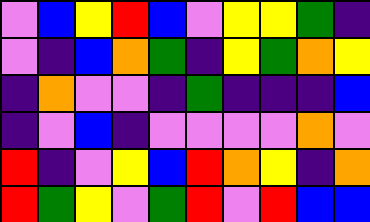[["violet", "blue", "yellow", "red", "blue", "violet", "yellow", "yellow", "green", "indigo"], ["violet", "indigo", "blue", "orange", "green", "indigo", "yellow", "green", "orange", "yellow"], ["indigo", "orange", "violet", "violet", "indigo", "green", "indigo", "indigo", "indigo", "blue"], ["indigo", "violet", "blue", "indigo", "violet", "violet", "violet", "violet", "orange", "violet"], ["red", "indigo", "violet", "yellow", "blue", "red", "orange", "yellow", "indigo", "orange"], ["red", "green", "yellow", "violet", "green", "red", "violet", "red", "blue", "blue"]]